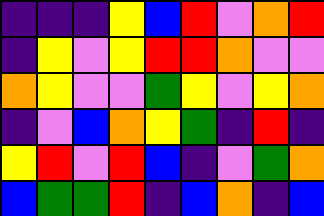[["indigo", "indigo", "indigo", "yellow", "blue", "red", "violet", "orange", "red"], ["indigo", "yellow", "violet", "yellow", "red", "red", "orange", "violet", "violet"], ["orange", "yellow", "violet", "violet", "green", "yellow", "violet", "yellow", "orange"], ["indigo", "violet", "blue", "orange", "yellow", "green", "indigo", "red", "indigo"], ["yellow", "red", "violet", "red", "blue", "indigo", "violet", "green", "orange"], ["blue", "green", "green", "red", "indigo", "blue", "orange", "indigo", "blue"]]